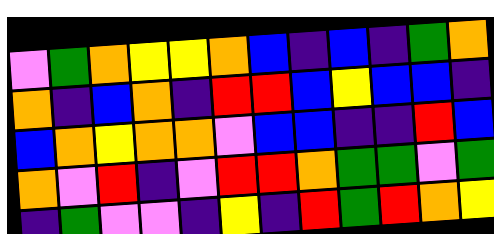[["violet", "green", "orange", "yellow", "yellow", "orange", "blue", "indigo", "blue", "indigo", "green", "orange"], ["orange", "indigo", "blue", "orange", "indigo", "red", "red", "blue", "yellow", "blue", "blue", "indigo"], ["blue", "orange", "yellow", "orange", "orange", "violet", "blue", "blue", "indigo", "indigo", "red", "blue"], ["orange", "violet", "red", "indigo", "violet", "red", "red", "orange", "green", "green", "violet", "green"], ["indigo", "green", "violet", "violet", "indigo", "yellow", "indigo", "red", "green", "red", "orange", "yellow"]]